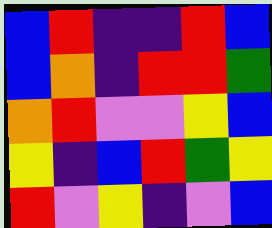[["blue", "red", "indigo", "indigo", "red", "blue"], ["blue", "orange", "indigo", "red", "red", "green"], ["orange", "red", "violet", "violet", "yellow", "blue"], ["yellow", "indigo", "blue", "red", "green", "yellow"], ["red", "violet", "yellow", "indigo", "violet", "blue"]]